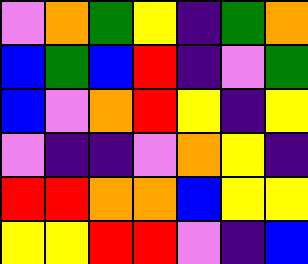[["violet", "orange", "green", "yellow", "indigo", "green", "orange"], ["blue", "green", "blue", "red", "indigo", "violet", "green"], ["blue", "violet", "orange", "red", "yellow", "indigo", "yellow"], ["violet", "indigo", "indigo", "violet", "orange", "yellow", "indigo"], ["red", "red", "orange", "orange", "blue", "yellow", "yellow"], ["yellow", "yellow", "red", "red", "violet", "indigo", "blue"]]